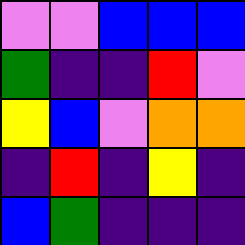[["violet", "violet", "blue", "blue", "blue"], ["green", "indigo", "indigo", "red", "violet"], ["yellow", "blue", "violet", "orange", "orange"], ["indigo", "red", "indigo", "yellow", "indigo"], ["blue", "green", "indigo", "indigo", "indigo"]]